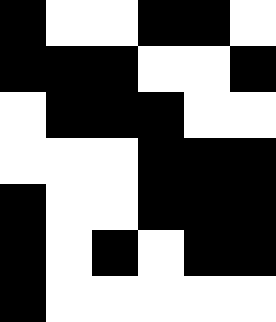[["black", "white", "white", "black", "black", "white"], ["black", "black", "black", "white", "white", "black"], ["white", "black", "black", "black", "white", "white"], ["white", "white", "white", "black", "black", "black"], ["black", "white", "white", "black", "black", "black"], ["black", "white", "black", "white", "black", "black"], ["black", "white", "white", "white", "white", "white"]]